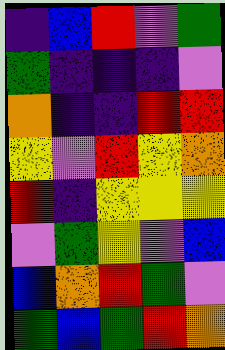[["indigo", "blue", "red", "violet", "green"], ["green", "indigo", "indigo", "indigo", "violet"], ["orange", "indigo", "indigo", "red", "red"], ["yellow", "violet", "red", "yellow", "orange"], ["red", "indigo", "yellow", "yellow", "yellow"], ["violet", "green", "yellow", "violet", "blue"], ["blue", "orange", "red", "green", "violet"], ["green", "blue", "green", "red", "orange"]]